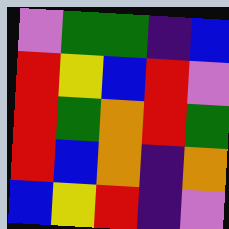[["violet", "green", "green", "indigo", "blue"], ["red", "yellow", "blue", "red", "violet"], ["red", "green", "orange", "red", "green"], ["red", "blue", "orange", "indigo", "orange"], ["blue", "yellow", "red", "indigo", "violet"]]